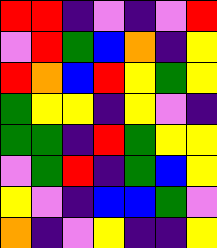[["red", "red", "indigo", "violet", "indigo", "violet", "red"], ["violet", "red", "green", "blue", "orange", "indigo", "yellow"], ["red", "orange", "blue", "red", "yellow", "green", "yellow"], ["green", "yellow", "yellow", "indigo", "yellow", "violet", "indigo"], ["green", "green", "indigo", "red", "green", "yellow", "yellow"], ["violet", "green", "red", "indigo", "green", "blue", "yellow"], ["yellow", "violet", "indigo", "blue", "blue", "green", "violet"], ["orange", "indigo", "violet", "yellow", "indigo", "indigo", "yellow"]]